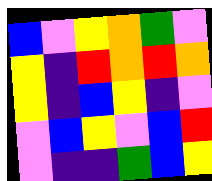[["blue", "violet", "yellow", "orange", "green", "violet"], ["yellow", "indigo", "red", "orange", "red", "orange"], ["yellow", "indigo", "blue", "yellow", "indigo", "violet"], ["violet", "blue", "yellow", "violet", "blue", "red"], ["violet", "indigo", "indigo", "green", "blue", "yellow"]]